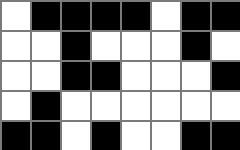[["white", "black", "black", "black", "black", "white", "black", "black"], ["white", "white", "black", "white", "white", "white", "black", "white"], ["white", "white", "black", "black", "white", "white", "white", "black"], ["white", "black", "white", "white", "white", "white", "white", "white"], ["black", "black", "white", "black", "white", "white", "black", "black"]]